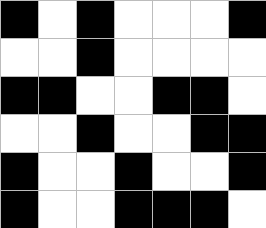[["black", "white", "black", "white", "white", "white", "black"], ["white", "white", "black", "white", "white", "white", "white"], ["black", "black", "white", "white", "black", "black", "white"], ["white", "white", "black", "white", "white", "black", "black"], ["black", "white", "white", "black", "white", "white", "black"], ["black", "white", "white", "black", "black", "black", "white"]]